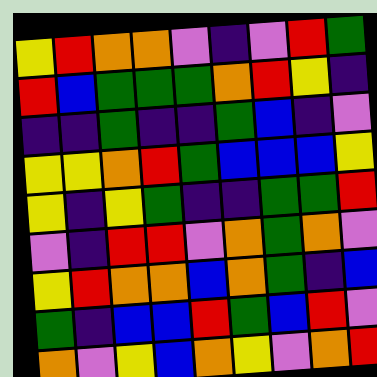[["yellow", "red", "orange", "orange", "violet", "indigo", "violet", "red", "green"], ["red", "blue", "green", "green", "green", "orange", "red", "yellow", "indigo"], ["indigo", "indigo", "green", "indigo", "indigo", "green", "blue", "indigo", "violet"], ["yellow", "yellow", "orange", "red", "green", "blue", "blue", "blue", "yellow"], ["yellow", "indigo", "yellow", "green", "indigo", "indigo", "green", "green", "red"], ["violet", "indigo", "red", "red", "violet", "orange", "green", "orange", "violet"], ["yellow", "red", "orange", "orange", "blue", "orange", "green", "indigo", "blue"], ["green", "indigo", "blue", "blue", "red", "green", "blue", "red", "violet"], ["orange", "violet", "yellow", "blue", "orange", "yellow", "violet", "orange", "red"]]